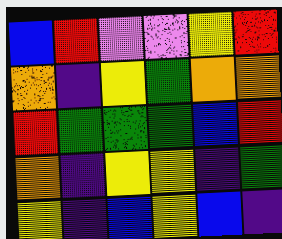[["blue", "red", "violet", "violet", "yellow", "red"], ["orange", "indigo", "yellow", "green", "orange", "orange"], ["red", "green", "green", "green", "blue", "red"], ["orange", "indigo", "yellow", "yellow", "indigo", "green"], ["yellow", "indigo", "blue", "yellow", "blue", "indigo"]]